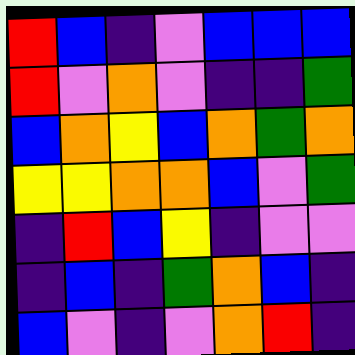[["red", "blue", "indigo", "violet", "blue", "blue", "blue"], ["red", "violet", "orange", "violet", "indigo", "indigo", "green"], ["blue", "orange", "yellow", "blue", "orange", "green", "orange"], ["yellow", "yellow", "orange", "orange", "blue", "violet", "green"], ["indigo", "red", "blue", "yellow", "indigo", "violet", "violet"], ["indigo", "blue", "indigo", "green", "orange", "blue", "indigo"], ["blue", "violet", "indigo", "violet", "orange", "red", "indigo"]]